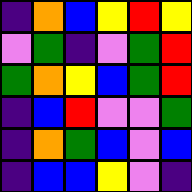[["indigo", "orange", "blue", "yellow", "red", "yellow"], ["violet", "green", "indigo", "violet", "green", "red"], ["green", "orange", "yellow", "blue", "green", "red"], ["indigo", "blue", "red", "violet", "violet", "green"], ["indigo", "orange", "green", "blue", "violet", "blue"], ["indigo", "blue", "blue", "yellow", "violet", "indigo"]]